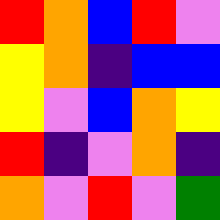[["red", "orange", "blue", "red", "violet"], ["yellow", "orange", "indigo", "blue", "blue"], ["yellow", "violet", "blue", "orange", "yellow"], ["red", "indigo", "violet", "orange", "indigo"], ["orange", "violet", "red", "violet", "green"]]